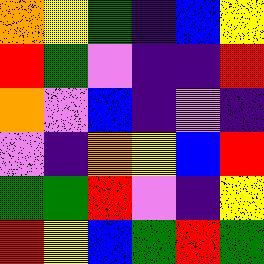[["orange", "yellow", "green", "indigo", "blue", "yellow"], ["red", "green", "violet", "indigo", "indigo", "red"], ["orange", "violet", "blue", "indigo", "violet", "indigo"], ["violet", "indigo", "orange", "yellow", "blue", "red"], ["green", "green", "red", "violet", "indigo", "yellow"], ["red", "yellow", "blue", "green", "red", "green"]]